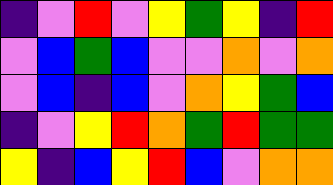[["indigo", "violet", "red", "violet", "yellow", "green", "yellow", "indigo", "red"], ["violet", "blue", "green", "blue", "violet", "violet", "orange", "violet", "orange"], ["violet", "blue", "indigo", "blue", "violet", "orange", "yellow", "green", "blue"], ["indigo", "violet", "yellow", "red", "orange", "green", "red", "green", "green"], ["yellow", "indigo", "blue", "yellow", "red", "blue", "violet", "orange", "orange"]]